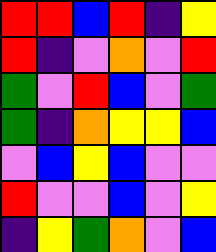[["red", "red", "blue", "red", "indigo", "yellow"], ["red", "indigo", "violet", "orange", "violet", "red"], ["green", "violet", "red", "blue", "violet", "green"], ["green", "indigo", "orange", "yellow", "yellow", "blue"], ["violet", "blue", "yellow", "blue", "violet", "violet"], ["red", "violet", "violet", "blue", "violet", "yellow"], ["indigo", "yellow", "green", "orange", "violet", "blue"]]